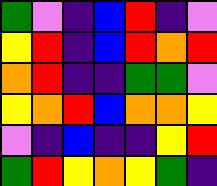[["green", "violet", "indigo", "blue", "red", "indigo", "violet"], ["yellow", "red", "indigo", "blue", "red", "orange", "red"], ["orange", "red", "indigo", "indigo", "green", "green", "violet"], ["yellow", "orange", "red", "blue", "orange", "orange", "yellow"], ["violet", "indigo", "blue", "indigo", "indigo", "yellow", "red"], ["green", "red", "yellow", "orange", "yellow", "green", "indigo"]]